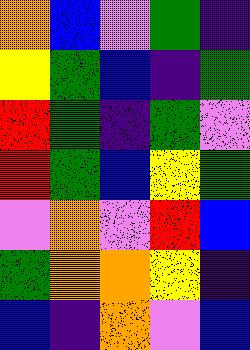[["orange", "blue", "violet", "green", "indigo"], ["yellow", "green", "blue", "indigo", "green"], ["red", "green", "indigo", "green", "violet"], ["red", "green", "blue", "yellow", "green"], ["violet", "orange", "violet", "red", "blue"], ["green", "orange", "orange", "yellow", "indigo"], ["blue", "indigo", "orange", "violet", "blue"]]